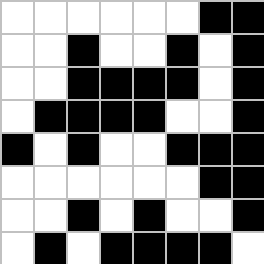[["white", "white", "white", "white", "white", "white", "black", "black"], ["white", "white", "black", "white", "white", "black", "white", "black"], ["white", "white", "black", "black", "black", "black", "white", "black"], ["white", "black", "black", "black", "black", "white", "white", "black"], ["black", "white", "black", "white", "white", "black", "black", "black"], ["white", "white", "white", "white", "white", "white", "black", "black"], ["white", "white", "black", "white", "black", "white", "white", "black"], ["white", "black", "white", "black", "black", "black", "black", "white"]]